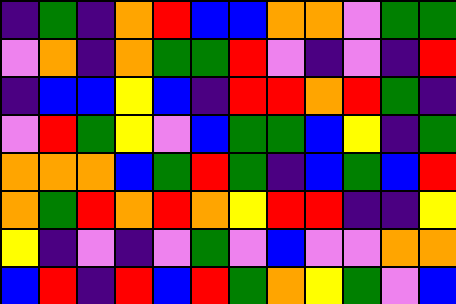[["indigo", "green", "indigo", "orange", "red", "blue", "blue", "orange", "orange", "violet", "green", "green"], ["violet", "orange", "indigo", "orange", "green", "green", "red", "violet", "indigo", "violet", "indigo", "red"], ["indigo", "blue", "blue", "yellow", "blue", "indigo", "red", "red", "orange", "red", "green", "indigo"], ["violet", "red", "green", "yellow", "violet", "blue", "green", "green", "blue", "yellow", "indigo", "green"], ["orange", "orange", "orange", "blue", "green", "red", "green", "indigo", "blue", "green", "blue", "red"], ["orange", "green", "red", "orange", "red", "orange", "yellow", "red", "red", "indigo", "indigo", "yellow"], ["yellow", "indigo", "violet", "indigo", "violet", "green", "violet", "blue", "violet", "violet", "orange", "orange"], ["blue", "red", "indigo", "red", "blue", "red", "green", "orange", "yellow", "green", "violet", "blue"]]